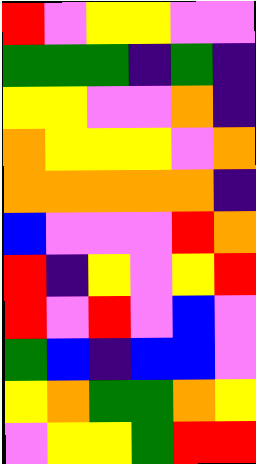[["red", "violet", "yellow", "yellow", "violet", "violet"], ["green", "green", "green", "indigo", "green", "indigo"], ["yellow", "yellow", "violet", "violet", "orange", "indigo"], ["orange", "yellow", "yellow", "yellow", "violet", "orange"], ["orange", "orange", "orange", "orange", "orange", "indigo"], ["blue", "violet", "violet", "violet", "red", "orange"], ["red", "indigo", "yellow", "violet", "yellow", "red"], ["red", "violet", "red", "violet", "blue", "violet"], ["green", "blue", "indigo", "blue", "blue", "violet"], ["yellow", "orange", "green", "green", "orange", "yellow"], ["violet", "yellow", "yellow", "green", "red", "red"]]